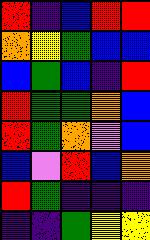[["red", "indigo", "blue", "red", "red"], ["orange", "yellow", "green", "blue", "blue"], ["blue", "green", "blue", "indigo", "red"], ["red", "green", "green", "orange", "blue"], ["red", "green", "orange", "violet", "blue"], ["blue", "violet", "red", "blue", "orange"], ["red", "green", "indigo", "indigo", "indigo"], ["indigo", "indigo", "green", "yellow", "yellow"]]